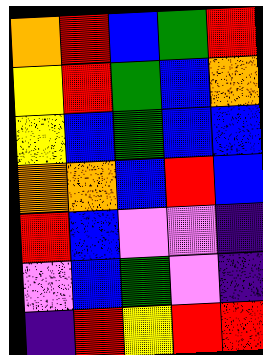[["orange", "red", "blue", "green", "red"], ["yellow", "red", "green", "blue", "orange"], ["yellow", "blue", "green", "blue", "blue"], ["orange", "orange", "blue", "red", "blue"], ["red", "blue", "violet", "violet", "indigo"], ["violet", "blue", "green", "violet", "indigo"], ["indigo", "red", "yellow", "red", "red"]]